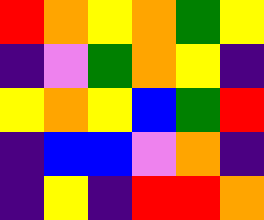[["red", "orange", "yellow", "orange", "green", "yellow"], ["indigo", "violet", "green", "orange", "yellow", "indigo"], ["yellow", "orange", "yellow", "blue", "green", "red"], ["indigo", "blue", "blue", "violet", "orange", "indigo"], ["indigo", "yellow", "indigo", "red", "red", "orange"]]